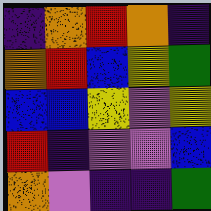[["indigo", "orange", "red", "orange", "indigo"], ["orange", "red", "blue", "yellow", "green"], ["blue", "blue", "yellow", "violet", "yellow"], ["red", "indigo", "violet", "violet", "blue"], ["orange", "violet", "indigo", "indigo", "green"]]